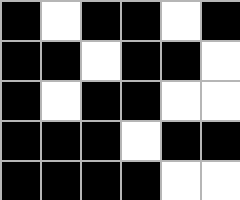[["black", "white", "black", "black", "white", "black"], ["black", "black", "white", "black", "black", "white"], ["black", "white", "black", "black", "white", "white"], ["black", "black", "black", "white", "black", "black"], ["black", "black", "black", "black", "white", "white"]]